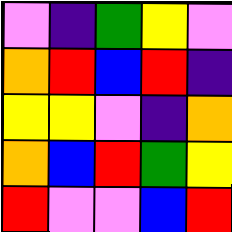[["violet", "indigo", "green", "yellow", "violet"], ["orange", "red", "blue", "red", "indigo"], ["yellow", "yellow", "violet", "indigo", "orange"], ["orange", "blue", "red", "green", "yellow"], ["red", "violet", "violet", "blue", "red"]]